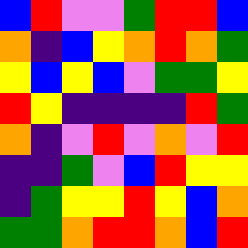[["blue", "red", "violet", "violet", "green", "red", "red", "blue"], ["orange", "indigo", "blue", "yellow", "orange", "red", "orange", "green"], ["yellow", "blue", "yellow", "blue", "violet", "green", "green", "yellow"], ["red", "yellow", "indigo", "indigo", "indigo", "indigo", "red", "green"], ["orange", "indigo", "violet", "red", "violet", "orange", "violet", "red"], ["indigo", "indigo", "green", "violet", "blue", "red", "yellow", "yellow"], ["indigo", "green", "yellow", "yellow", "red", "yellow", "blue", "orange"], ["green", "green", "orange", "red", "red", "orange", "blue", "red"]]